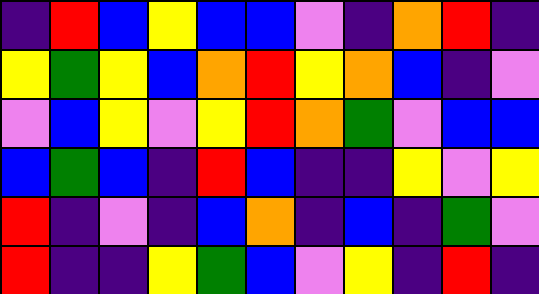[["indigo", "red", "blue", "yellow", "blue", "blue", "violet", "indigo", "orange", "red", "indigo"], ["yellow", "green", "yellow", "blue", "orange", "red", "yellow", "orange", "blue", "indigo", "violet"], ["violet", "blue", "yellow", "violet", "yellow", "red", "orange", "green", "violet", "blue", "blue"], ["blue", "green", "blue", "indigo", "red", "blue", "indigo", "indigo", "yellow", "violet", "yellow"], ["red", "indigo", "violet", "indigo", "blue", "orange", "indigo", "blue", "indigo", "green", "violet"], ["red", "indigo", "indigo", "yellow", "green", "blue", "violet", "yellow", "indigo", "red", "indigo"]]